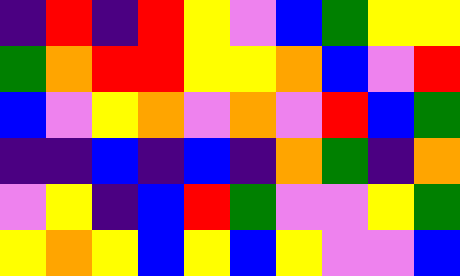[["indigo", "red", "indigo", "red", "yellow", "violet", "blue", "green", "yellow", "yellow"], ["green", "orange", "red", "red", "yellow", "yellow", "orange", "blue", "violet", "red"], ["blue", "violet", "yellow", "orange", "violet", "orange", "violet", "red", "blue", "green"], ["indigo", "indigo", "blue", "indigo", "blue", "indigo", "orange", "green", "indigo", "orange"], ["violet", "yellow", "indigo", "blue", "red", "green", "violet", "violet", "yellow", "green"], ["yellow", "orange", "yellow", "blue", "yellow", "blue", "yellow", "violet", "violet", "blue"]]